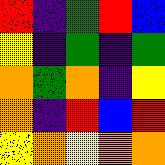[["red", "indigo", "green", "red", "blue"], ["yellow", "indigo", "green", "indigo", "green"], ["orange", "green", "orange", "indigo", "yellow"], ["orange", "indigo", "red", "blue", "red"], ["yellow", "orange", "yellow", "orange", "orange"]]